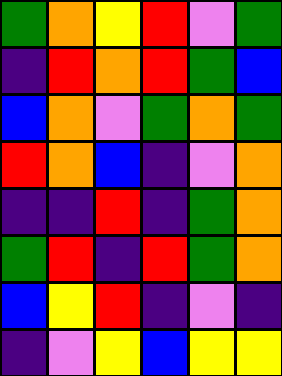[["green", "orange", "yellow", "red", "violet", "green"], ["indigo", "red", "orange", "red", "green", "blue"], ["blue", "orange", "violet", "green", "orange", "green"], ["red", "orange", "blue", "indigo", "violet", "orange"], ["indigo", "indigo", "red", "indigo", "green", "orange"], ["green", "red", "indigo", "red", "green", "orange"], ["blue", "yellow", "red", "indigo", "violet", "indigo"], ["indigo", "violet", "yellow", "blue", "yellow", "yellow"]]